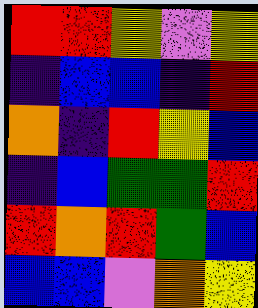[["red", "red", "yellow", "violet", "yellow"], ["indigo", "blue", "blue", "indigo", "red"], ["orange", "indigo", "red", "yellow", "blue"], ["indigo", "blue", "green", "green", "red"], ["red", "orange", "red", "green", "blue"], ["blue", "blue", "violet", "orange", "yellow"]]